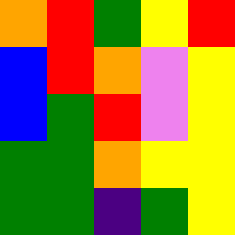[["orange", "red", "green", "yellow", "red"], ["blue", "red", "orange", "violet", "yellow"], ["blue", "green", "red", "violet", "yellow"], ["green", "green", "orange", "yellow", "yellow"], ["green", "green", "indigo", "green", "yellow"]]